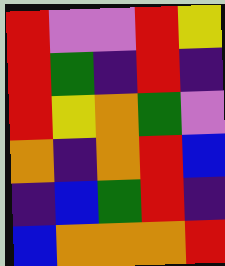[["red", "violet", "violet", "red", "yellow"], ["red", "green", "indigo", "red", "indigo"], ["red", "yellow", "orange", "green", "violet"], ["orange", "indigo", "orange", "red", "blue"], ["indigo", "blue", "green", "red", "indigo"], ["blue", "orange", "orange", "orange", "red"]]